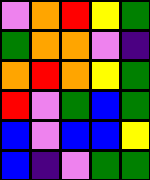[["violet", "orange", "red", "yellow", "green"], ["green", "orange", "orange", "violet", "indigo"], ["orange", "red", "orange", "yellow", "green"], ["red", "violet", "green", "blue", "green"], ["blue", "violet", "blue", "blue", "yellow"], ["blue", "indigo", "violet", "green", "green"]]